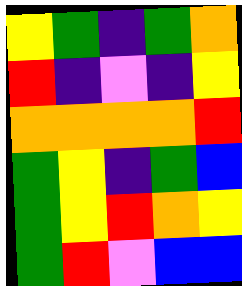[["yellow", "green", "indigo", "green", "orange"], ["red", "indigo", "violet", "indigo", "yellow"], ["orange", "orange", "orange", "orange", "red"], ["green", "yellow", "indigo", "green", "blue"], ["green", "yellow", "red", "orange", "yellow"], ["green", "red", "violet", "blue", "blue"]]